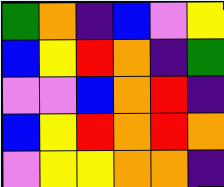[["green", "orange", "indigo", "blue", "violet", "yellow"], ["blue", "yellow", "red", "orange", "indigo", "green"], ["violet", "violet", "blue", "orange", "red", "indigo"], ["blue", "yellow", "red", "orange", "red", "orange"], ["violet", "yellow", "yellow", "orange", "orange", "indigo"]]